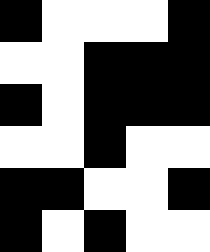[["black", "white", "white", "white", "black"], ["white", "white", "black", "black", "black"], ["black", "white", "black", "black", "black"], ["white", "white", "black", "white", "white"], ["black", "black", "white", "white", "black"], ["black", "white", "black", "white", "white"]]